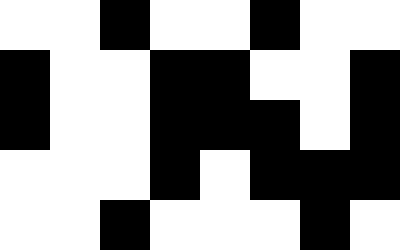[["white", "white", "black", "white", "white", "black", "white", "white"], ["black", "white", "white", "black", "black", "white", "white", "black"], ["black", "white", "white", "black", "black", "black", "white", "black"], ["white", "white", "white", "black", "white", "black", "black", "black"], ["white", "white", "black", "white", "white", "white", "black", "white"]]